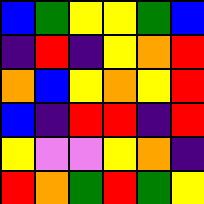[["blue", "green", "yellow", "yellow", "green", "blue"], ["indigo", "red", "indigo", "yellow", "orange", "red"], ["orange", "blue", "yellow", "orange", "yellow", "red"], ["blue", "indigo", "red", "red", "indigo", "red"], ["yellow", "violet", "violet", "yellow", "orange", "indigo"], ["red", "orange", "green", "red", "green", "yellow"]]